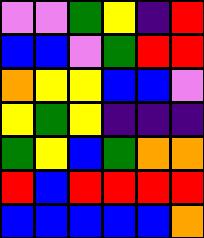[["violet", "violet", "green", "yellow", "indigo", "red"], ["blue", "blue", "violet", "green", "red", "red"], ["orange", "yellow", "yellow", "blue", "blue", "violet"], ["yellow", "green", "yellow", "indigo", "indigo", "indigo"], ["green", "yellow", "blue", "green", "orange", "orange"], ["red", "blue", "red", "red", "red", "red"], ["blue", "blue", "blue", "blue", "blue", "orange"]]